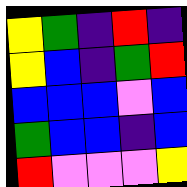[["yellow", "green", "indigo", "red", "indigo"], ["yellow", "blue", "indigo", "green", "red"], ["blue", "blue", "blue", "violet", "blue"], ["green", "blue", "blue", "indigo", "blue"], ["red", "violet", "violet", "violet", "yellow"]]